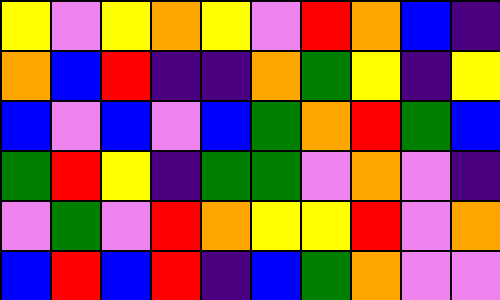[["yellow", "violet", "yellow", "orange", "yellow", "violet", "red", "orange", "blue", "indigo"], ["orange", "blue", "red", "indigo", "indigo", "orange", "green", "yellow", "indigo", "yellow"], ["blue", "violet", "blue", "violet", "blue", "green", "orange", "red", "green", "blue"], ["green", "red", "yellow", "indigo", "green", "green", "violet", "orange", "violet", "indigo"], ["violet", "green", "violet", "red", "orange", "yellow", "yellow", "red", "violet", "orange"], ["blue", "red", "blue", "red", "indigo", "blue", "green", "orange", "violet", "violet"]]